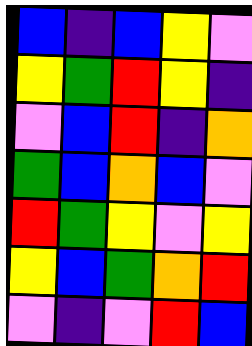[["blue", "indigo", "blue", "yellow", "violet"], ["yellow", "green", "red", "yellow", "indigo"], ["violet", "blue", "red", "indigo", "orange"], ["green", "blue", "orange", "blue", "violet"], ["red", "green", "yellow", "violet", "yellow"], ["yellow", "blue", "green", "orange", "red"], ["violet", "indigo", "violet", "red", "blue"]]